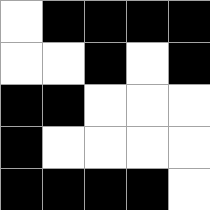[["white", "black", "black", "black", "black"], ["white", "white", "black", "white", "black"], ["black", "black", "white", "white", "white"], ["black", "white", "white", "white", "white"], ["black", "black", "black", "black", "white"]]